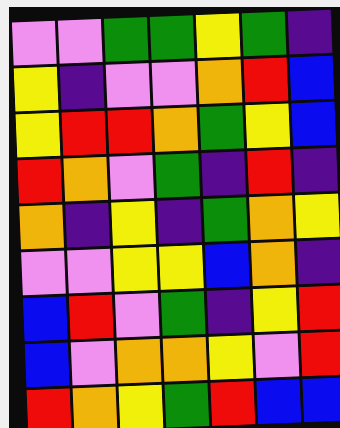[["violet", "violet", "green", "green", "yellow", "green", "indigo"], ["yellow", "indigo", "violet", "violet", "orange", "red", "blue"], ["yellow", "red", "red", "orange", "green", "yellow", "blue"], ["red", "orange", "violet", "green", "indigo", "red", "indigo"], ["orange", "indigo", "yellow", "indigo", "green", "orange", "yellow"], ["violet", "violet", "yellow", "yellow", "blue", "orange", "indigo"], ["blue", "red", "violet", "green", "indigo", "yellow", "red"], ["blue", "violet", "orange", "orange", "yellow", "violet", "red"], ["red", "orange", "yellow", "green", "red", "blue", "blue"]]